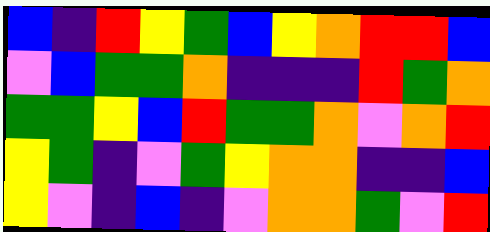[["blue", "indigo", "red", "yellow", "green", "blue", "yellow", "orange", "red", "red", "blue"], ["violet", "blue", "green", "green", "orange", "indigo", "indigo", "indigo", "red", "green", "orange"], ["green", "green", "yellow", "blue", "red", "green", "green", "orange", "violet", "orange", "red"], ["yellow", "green", "indigo", "violet", "green", "yellow", "orange", "orange", "indigo", "indigo", "blue"], ["yellow", "violet", "indigo", "blue", "indigo", "violet", "orange", "orange", "green", "violet", "red"]]